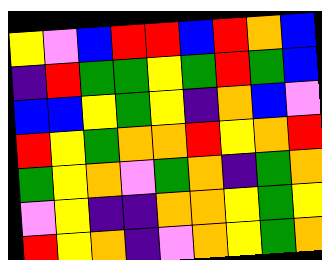[["yellow", "violet", "blue", "red", "red", "blue", "red", "orange", "blue"], ["indigo", "red", "green", "green", "yellow", "green", "red", "green", "blue"], ["blue", "blue", "yellow", "green", "yellow", "indigo", "orange", "blue", "violet"], ["red", "yellow", "green", "orange", "orange", "red", "yellow", "orange", "red"], ["green", "yellow", "orange", "violet", "green", "orange", "indigo", "green", "orange"], ["violet", "yellow", "indigo", "indigo", "orange", "orange", "yellow", "green", "yellow"], ["red", "yellow", "orange", "indigo", "violet", "orange", "yellow", "green", "orange"]]